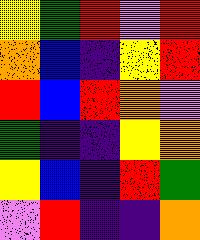[["yellow", "green", "red", "violet", "red"], ["orange", "blue", "indigo", "yellow", "red"], ["red", "blue", "red", "orange", "violet"], ["green", "indigo", "indigo", "yellow", "orange"], ["yellow", "blue", "indigo", "red", "green"], ["violet", "red", "indigo", "indigo", "orange"]]